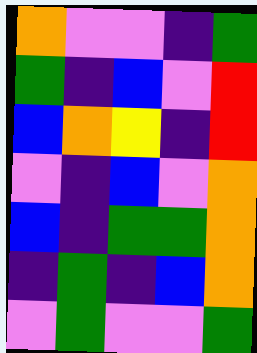[["orange", "violet", "violet", "indigo", "green"], ["green", "indigo", "blue", "violet", "red"], ["blue", "orange", "yellow", "indigo", "red"], ["violet", "indigo", "blue", "violet", "orange"], ["blue", "indigo", "green", "green", "orange"], ["indigo", "green", "indigo", "blue", "orange"], ["violet", "green", "violet", "violet", "green"]]